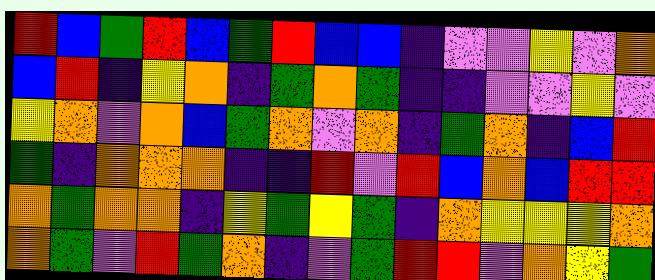[["red", "blue", "green", "red", "blue", "green", "red", "blue", "blue", "indigo", "violet", "violet", "yellow", "violet", "orange"], ["blue", "red", "indigo", "yellow", "orange", "indigo", "green", "orange", "green", "indigo", "indigo", "violet", "violet", "yellow", "violet"], ["yellow", "orange", "violet", "orange", "blue", "green", "orange", "violet", "orange", "indigo", "green", "orange", "indigo", "blue", "red"], ["green", "indigo", "orange", "orange", "orange", "indigo", "indigo", "red", "violet", "red", "blue", "orange", "blue", "red", "red"], ["orange", "green", "orange", "orange", "indigo", "yellow", "green", "yellow", "green", "indigo", "orange", "yellow", "yellow", "yellow", "orange"], ["orange", "green", "violet", "red", "green", "orange", "indigo", "violet", "green", "red", "red", "violet", "orange", "yellow", "green"]]